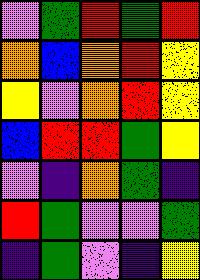[["violet", "green", "red", "green", "red"], ["orange", "blue", "orange", "red", "yellow"], ["yellow", "violet", "orange", "red", "yellow"], ["blue", "red", "red", "green", "yellow"], ["violet", "indigo", "orange", "green", "indigo"], ["red", "green", "violet", "violet", "green"], ["indigo", "green", "violet", "indigo", "yellow"]]